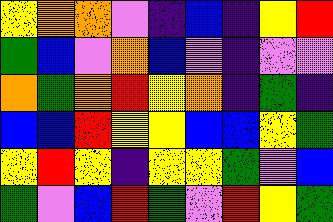[["yellow", "orange", "orange", "violet", "indigo", "blue", "indigo", "yellow", "red"], ["green", "blue", "violet", "orange", "blue", "violet", "indigo", "violet", "violet"], ["orange", "green", "orange", "red", "yellow", "orange", "indigo", "green", "indigo"], ["blue", "blue", "red", "yellow", "yellow", "blue", "blue", "yellow", "green"], ["yellow", "red", "yellow", "indigo", "yellow", "yellow", "green", "violet", "blue"], ["green", "violet", "blue", "red", "green", "violet", "red", "yellow", "green"]]